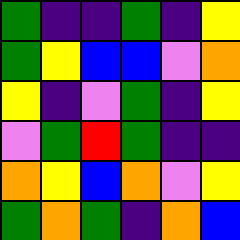[["green", "indigo", "indigo", "green", "indigo", "yellow"], ["green", "yellow", "blue", "blue", "violet", "orange"], ["yellow", "indigo", "violet", "green", "indigo", "yellow"], ["violet", "green", "red", "green", "indigo", "indigo"], ["orange", "yellow", "blue", "orange", "violet", "yellow"], ["green", "orange", "green", "indigo", "orange", "blue"]]